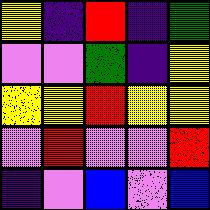[["yellow", "indigo", "red", "indigo", "green"], ["violet", "violet", "green", "indigo", "yellow"], ["yellow", "yellow", "red", "yellow", "yellow"], ["violet", "red", "violet", "violet", "red"], ["indigo", "violet", "blue", "violet", "blue"]]